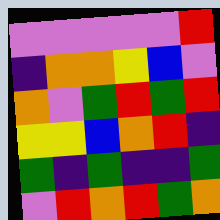[["violet", "violet", "violet", "violet", "violet", "red"], ["indigo", "orange", "orange", "yellow", "blue", "violet"], ["orange", "violet", "green", "red", "green", "red"], ["yellow", "yellow", "blue", "orange", "red", "indigo"], ["green", "indigo", "green", "indigo", "indigo", "green"], ["violet", "red", "orange", "red", "green", "orange"]]